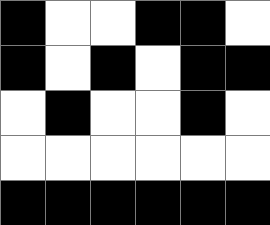[["black", "white", "white", "black", "black", "white"], ["black", "white", "black", "white", "black", "black"], ["white", "black", "white", "white", "black", "white"], ["white", "white", "white", "white", "white", "white"], ["black", "black", "black", "black", "black", "black"]]